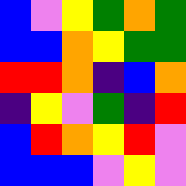[["blue", "violet", "yellow", "green", "orange", "green"], ["blue", "blue", "orange", "yellow", "green", "green"], ["red", "red", "orange", "indigo", "blue", "orange"], ["indigo", "yellow", "violet", "green", "indigo", "red"], ["blue", "red", "orange", "yellow", "red", "violet"], ["blue", "blue", "blue", "violet", "yellow", "violet"]]